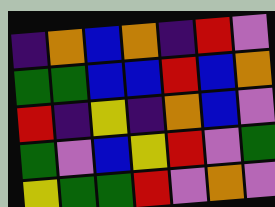[["indigo", "orange", "blue", "orange", "indigo", "red", "violet"], ["green", "green", "blue", "blue", "red", "blue", "orange"], ["red", "indigo", "yellow", "indigo", "orange", "blue", "violet"], ["green", "violet", "blue", "yellow", "red", "violet", "green"], ["yellow", "green", "green", "red", "violet", "orange", "violet"]]